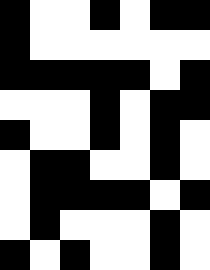[["black", "white", "white", "black", "white", "black", "black"], ["black", "white", "white", "white", "white", "white", "white"], ["black", "black", "black", "black", "black", "white", "black"], ["white", "white", "white", "black", "white", "black", "black"], ["black", "white", "white", "black", "white", "black", "white"], ["white", "black", "black", "white", "white", "black", "white"], ["white", "black", "black", "black", "black", "white", "black"], ["white", "black", "white", "white", "white", "black", "white"], ["black", "white", "black", "white", "white", "black", "white"]]